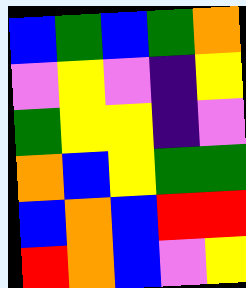[["blue", "green", "blue", "green", "orange"], ["violet", "yellow", "violet", "indigo", "yellow"], ["green", "yellow", "yellow", "indigo", "violet"], ["orange", "blue", "yellow", "green", "green"], ["blue", "orange", "blue", "red", "red"], ["red", "orange", "blue", "violet", "yellow"]]